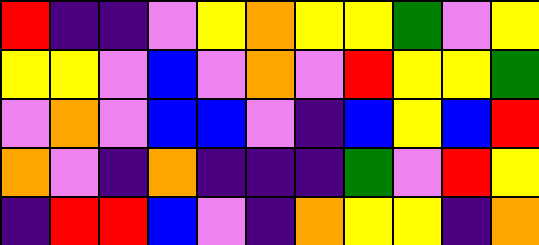[["red", "indigo", "indigo", "violet", "yellow", "orange", "yellow", "yellow", "green", "violet", "yellow"], ["yellow", "yellow", "violet", "blue", "violet", "orange", "violet", "red", "yellow", "yellow", "green"], ["violet", "orange", "violet", "blue", "blue", "violet", "indigo", "blue", "yellow", "blue", "red"], ["orange", "violet", "indigo", "orange", "indigo", "indigo", "indigo", "green", "violet", "red", "yellow"], ["indigo", "red", "red", "blue", "violet", "indigo", "orange", "yellow", "yellow", "indigo", "orange"]]